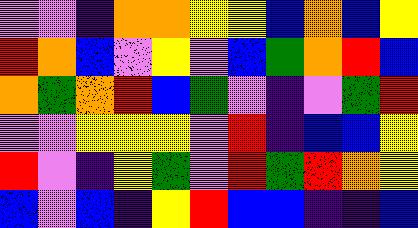[["violet", "violet", "indigo", "orange", "orange", "yellow", "yellow", "blue", "orange", "blue", "yellow"], ["red", "orange", "blue", "violet", "yellow", "violet", "blue", "green", "orange", "red", "blue"], ["orange", "green", "orange", "red", "blue", "green", "violet", "indigo", "violet", "green", "red"], ["violet", "violet", "yellow", "yellow", "yellow", "violet", "red", "indigo", "blue", "blue", "yellow"], ["red", "violet", "indigo", "yellow", "green", "violet", "red", "green", "red", "orange", "yellow"], ["blue", "violet", "blue", "indigo", "yellow", "red", "blue", "blue", "indigo", "indigo", "blue"]]